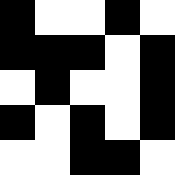[["black", "white", "white", "black", "white"], ["black", "black", "black", "white", "black"], ["white", "black", "white", "white", "black"], ["black", "white", "black", "white", "black"], ["white", "white", "black", "black", "white"]]